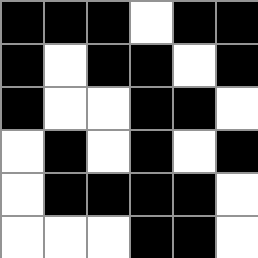[["black", "black", "black", "white", "black", "black"], ["black", "white", "black", "black", "white", "black"], ["black", "white", "white", "black", "black", "white"], ["white", "black", "white", "black", "white", "black"], ["white", "black", "black", "black", "black", "white"], ["white", "white", "white", "black", "black", "white"]]